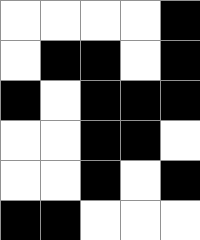[["white", "white", "white", "white", "black"], ["white", "black", "black", "white", "black"], ["black", "white", "black", "black", "black"], ["white", "white", "black", "black", "white"], ["white", "white", "black", "white", "black"], ["black", "black", "white", "white", "white"]]